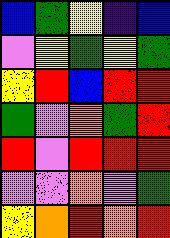[["blue", "green", "yellow", "indigo", "blue"], ["violet", "yellow", "green", "yellow", "green"], ["yellow", "red", "blue", "red", "red"], ["green", "violet", "orange", "green", "red"], ["red", "violet", "red", "red", "red"], ["violet", "violet", "orange", "violet", "green"], ["yellow", "orange", "red", "orange", "red"]]